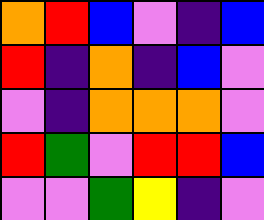[["orange", "red", "blue", "violet", "indigo", "blue"], ["red", "indigo", "orange", "indigo", "blue", "violet"], ["violet", "indigo", "orange", "orange", "orange", "violet"], ["red", "green", "violet", "red", "red", "blue"], ["violet", "violet", "green", "yellow", "indigo", "violet"]]